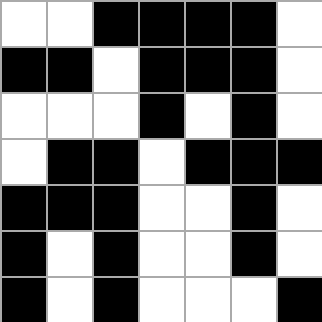[["white", "white", "black", "black", "black", "black", "white"], ["black", "black", "white", "black", "black", "black", "white"], ["white", "white", "white", "black", "white", "black", "white"], ["white", "black", "black", "white", "black", "black", "black"], ["black", "black", "black", "white", "white", "black", "white"], ["black", "white", "black", "white", "white", "black", "white"], ["black", "white", "black", "white", "white", "white", "black"]]